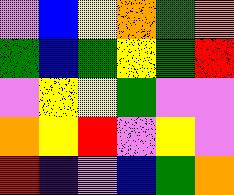[["violet", "blue", "yellow", "orange", "green", "orange"], ["green", "blue", "green", "yellow", "green", "red"], ["violet", "yellow", "yellow", "green", "violet", "violet"], ["orange", "yellow", "red", "violet", "yellow", "violet"], ["red", "indigo", "violet", "blue", "green", "orange"]]